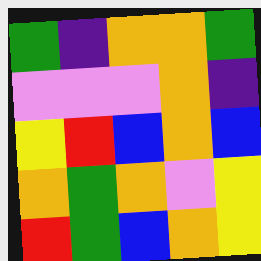[["green", "indigo", "orange", "orange", "green"], ["violet", "violet", "violet", "orange", "indigo"], ["yellow", "red", "blue", "orange", "blue"], ["orange", "green", "orange", "violet", "yellow"], ["red", "green", "blue", "orange", "yellow"]]